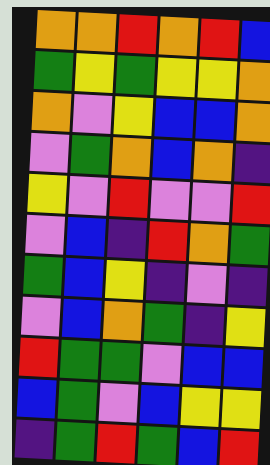[["orange", "orange", "red", "orange", "red", "blue"], ["green", "yellow", "green", "yellow", "yellow", "orange"], ["orange", "violet", "yellow", "blue", "blue", "orange"], ["violet", "green", "orange", "blue", "orange", "indigo"], ["yellow", "violet", "red", "violet", "violet", "red"], ["violet", "blue", "indigo", "red", "orange", "green"], ["green", "blue", "yellow", "indigo", "violet", "indigo"], ["violet", "blue", "orange", "green", "indigo", "yellow"], ["red", "green", "green", "violet", "blue", "blue"], ["blue", "green", "violet", "blue", "yellow", "yellow"], ["indigo", "green", "red", "green", "blue", "red"]]